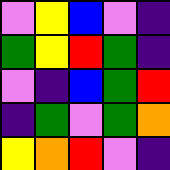[["violet", "yellow", "blue", "violet", "indigo"], ["green", "yellow", "red", "green", "indigo"], ["violet", "indigo", "blue", "green", "red"], ["indigo", "green", "violet", "green", "orange"], ["yellow", "orange", "red", "violet", "indigo"]]